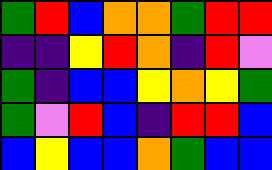[["green", "red", "blue", "orange", "orange", "green", "red", "red"], ["indigo", "indigo", "yellow", "red", "orange", "indigo", "red", "violet"], ["green", "indigo", "blue", "blue", "yellow", "orange", "yellow", "green"], ["green", "violet", "red", "blue", "indigo", "red", "red", "blue"], ["blue", "yellow", "blue", "blue", "orange", "green", "blue", "blue"]]